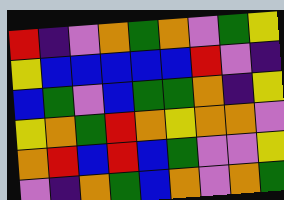[["red", "indigo", "violet", "orange", "green", "orange", "violet", "green", "yellow"], ["yellow", "blue", "blue", "blue", "blue", "blue", "red", "violet", "indigo"], ["blue", "green", "violet", "blue", "green", "green", "orange", "indigo", "yellow"], ["yellow", "orange", "green", "red", "orange", "yellow", "orange", "orange", "violet"], ["orange", "red", "blue", "red", "blue", "green", "violet", "violet", "yellow"], ["violet", "indigo", "orange", "green", "blue", "orange", "violet", "orange", "green"]]